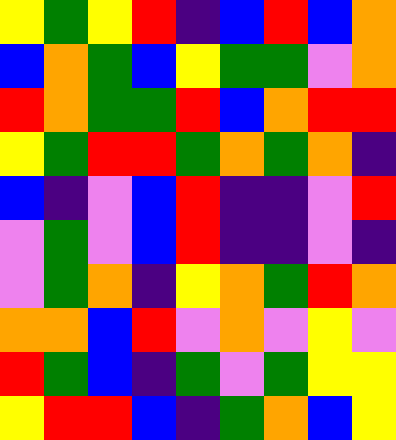[["yellow", "green", "yellow", "red", "indigo", "blue", "red", "blue", "orange"], ["blue", "orange", "green", "blue", "yellow", "green", "green", "violet", "orange"], ["red", "orange", "green", "green", "red", "blue", "orange", "red", "red"], ["yellow", "green", "red", "red", "green", "orange", "green", "orange", "indigo"], ["blue", "indigo", "violet", "blue", "red", "indigo", "indigo", "violet", "red"], ["violet", "green", "violet", "blue", "red", "indigo", "indigo", "violet", "indigo"], ["violet", "green", "orange", "indigo", "yellow", "orange", "green", "red", "orange"], ["orange", "orange", "blue", "red", "violet", "orange", "violet", "yellow", "violet"], ["red", "green", "blue", "indigo", "green", "violet", "green", "yellow", "yellow"], ["yellow", "red", "red", "blue", "indigo", "green", "orange", "blue", "yellow"]]